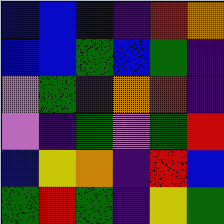[["blue", "blue", "blue", "indigo", "red", "orange"], ["blue", "blue", "green", "blue", "green", "indigo"], ["violet", "green", "indigo", "orange", "red", "indigo"], ["violet", "indigo", "green", "violet", "green", "red"], ["blue", "yellow", "orange", "indigo", "red", "blue"], ["green", "red", "green", "indigo", "yellow", "green"]]